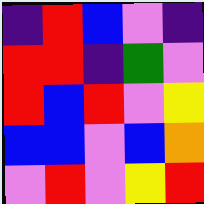[["indigo", "red", "blue", "violet", "indigo"], ["red", "red", "indigo", "green", "violet"], ["red", "blue", "red", "violet", "yellow"], ["blue", "blue", "violet", "blue", "orange"], ["violet", "red", "violet", "yellow", "red"]]